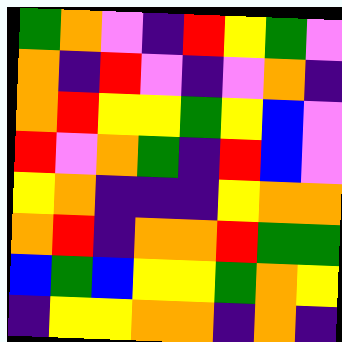[["green", "orange", "violet", "indigo", "red", "yellow", "green", "violet"], ["orange", "indigo", "red", "violet", "indigo", "violet", "orange", "indigo"], ["orange", "red", "yellow", "yellow", "green", "yellow", "blue", "violet"], ["red", "violet", "orange", "green", "indigo", "red", "blue", "violet"], ["yellow", "orange", "indigo", "indigo", "indigo", "yellow", "orange", "orange"], ["orange", "red", "indigo", "orange", "orange", "red", "green", "green"], ["blue", "green", "blue", "yellow", "yellow", "green", "orange", "yellow"], ["indigo", "yellow", "yellow", "orange", "orange", "indigo", "orange", "indigo"]]